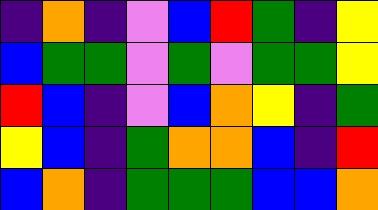[["indigo", "orange", "indigo", "violet", "blue", "red", "green", "indigo", "yellow"], ["blue", "green", "green", "violet", "green", "violet", "green", "green", "yellow"], ["red", "blue", "indigo", "violet", "blue", "orange", "yellow", "indigo", "green"], ["yellow", "blue", "indigo", "green", "orange", "orange", "blue", "indigo", "red"], ["blue", "orange", "indigo", "green", "green", "green", "blue", "blue", "orange"]]